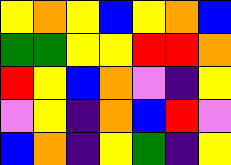[["yellow", "orange", "yellow", "blue", "yellow", "orange", "blue"], ["green", "green", "yellow", "yellow", "red", "red", "orange"], ["red", "yellow", "blue", "orange", "violet", "indigo", "yellow"], ["violet", "yellow", "indigo", "orange", "blue", "red", "violet"], ["blue", "orange", "indigo", "yellow", "green", "indigo", "yellow"]]